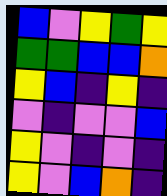[["blue", "violet", "yellow", "green", "yellow"], ["green", "green", "blue", "blue", "orange"], ["yellow", "blue", "indigo", "yellow", "indigo"], ["violet", "indigo", "violet", "violet", "blue"], ["yellow", "violet", "indigo", "violet", "indigo"], ["yellow", "violet", "blue", "orange", "indigo"]]